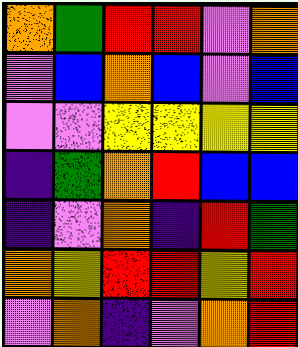[["orange", "green", "red", "red", "violet", "orange"], ["violet", "blue", "orange", "blue", "violet", "blue"], ["violet", "violet", "yellow", "yellow", "yellow", "yellow"], ["indigo", "green", "orange", "red", "blue", "blue"], ["indigo", "violet", "orange", "indigo", "red", "green"], ["orange", "yellow", "red", "red", "yellow", "red"], ["violet", "orange", "indigo", "violet", "orange", "red"]]